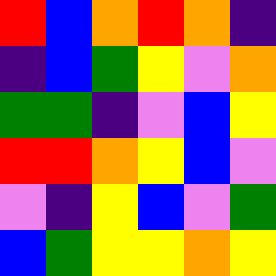[["red", "blue", "orange", "red", "orange", "indigo"], ["indigo", "blue", "green", "yellow", "violet", "orange"], ["green", "green", "indigo", "violet", "blue", "yellow"], ["red", "red", "orange", "yellow", "blue", "violet"], ["violet", "indigo", "yellow", "blue", "violet", "green"], ["blue", "green", "yellow", "yellow", "orange", "yellow"]]